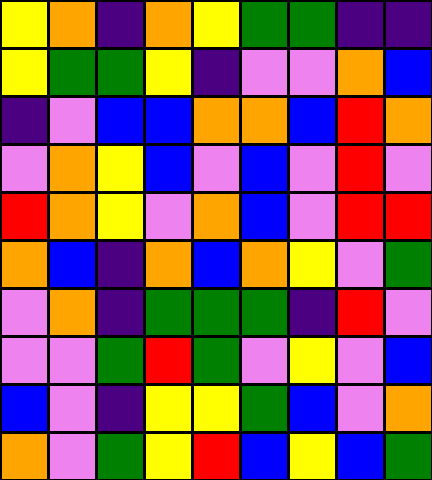[["yellow", "orange", "indigo", "orange", "yellow", "green", "green", "indigo", "indigo"], ["yellow", "green", "green", "yellow", "indigo", "violet", "violet", "orange", "blue"], ["indigo", "violet", "blue", "blue", "orange", "orange", "blue", "red", "orange"], ["violet", "orange", "yellow", "blue", "violet", "blue", "violet", "red", "violet"], ["red", "orange", "yellow", "violet", "orange", "blue", "violet", "red", "red"], ["orange", "blue", "indigo", "orange", "blue", "orange", "yellow", "violet", "green"], ["violet", "orange", "indigo", "green", "green", "green", "indigo", "red", "violet"], ["violet", "violet", "green", "red", "green", "violet", "yellow", "violet", "blue"], ["blue", "violet", "indigo", "yellow", "yellow", "green", "blue", "violet", "orange"], ["orange", "violet", "green", "yellow", "red", "blue", "yellow", "blue", "green"]]